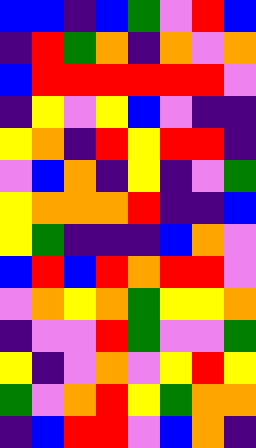[["blue", "blue", "indigo", "blue", "green", "violet", "red", "blue"], ["indigo", "red", "green", "orange", "indigo", "orange", "violet", "orange"], ["blue", "red", "red", "red", "red", "red", "red", "violet"], ["indigo", "yellow", "violet", "yellow", "blue", "violet", "indigo", "indigo"], ["yellow", "orange", "indigo", "red", "yellow", "red", "red", "indigo"], ["violet", "blue", "orange", "indigo", "yellow", "indigo", "violet", "green"], ["yellow", "orange", "orange", "orange", "red", "indigo", "indigo", "blue"], ["yellow", "green", "indigo", "indigo", "indigo", "blue", "orange", "violet"], ["blue", "red", "blue", "red", "orange", "red", "red", "violet"], ["violet", "orange", "yellow", "orange", "green", "yellow", "yellow", "orange"], ["indigo", "violet", "violet", "red", "green", "violet", "violet", "green"], ["yellow", "indigo", "violet", "orange", "violet", "yellow", "red", "yellow"], ["green", "violet", "orange", "red", "yellow", "green", "orange", "orange"], ["indigo", "blue", "red", "red", "violet", "blue", "orange", "indigo"]]